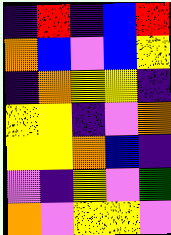[["indigo", "red", "indigo", "blue", "red"], ["orange", "blue", "violet", "blue", "yellow"], ["indigo", "orange", "yellow", "yellow", "indigo"], ["yellow", "yellow", "indigo", "violet", "orange"], ["yellow", "yellow", "orange", "blue", "indigo"], ["violet", "indigo", "yellow", "violet", "green"], ["orange", "violet", "yellow", "yellow", "violet"]]